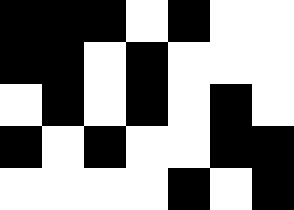[["black", "black", "black", "white", "black", "white", "white"], ["black", "black", "white", "black", "white", "white", "white"], ["white", "black", "white", "black", "white", "black", "white"], ["black", "white", "black", "white", "white", "black", "black"], ["white", "white", "white", "white", "black", "white", "black"]]